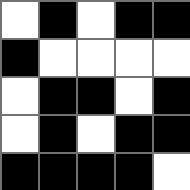[["white", "black", "white", "black", "black"], ["black", "white", "white", "white", "white"], ["white", "black", "black", "white", "black"], ["white", "black", "white", "black", "black"], ["black", "black", "black", "black", "white"]]